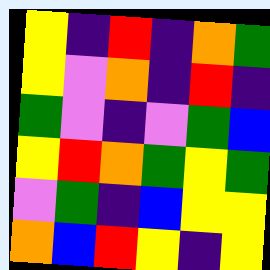[["yellow", "indigo", "red", "indigo", "orange", "green"], ["yellow", "violet", "orange", "indigo", "red", "indigo"], ["green", "violet", "indigo", "violet", "green", "blue"], ["yellow", "red", "orange", "green", "yellow", "green"], ["violet", "green", "indigo", "blue", "yellow", "yellow"], ["orange", "blue", "red", "yellow", "indigo", "yellow"]]